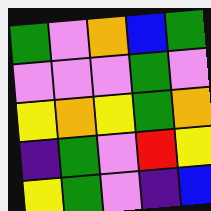[["green", "violet", "orange", "blue", "green"], ["violet", "violet", "violet", "green", "violet"], ["yellow", "orange", "yellow", "green", "orange"], ["indigo", "green", "violet", "red", "yellow"], ["yellow", "green", "violet", "indigo", "blue"]]